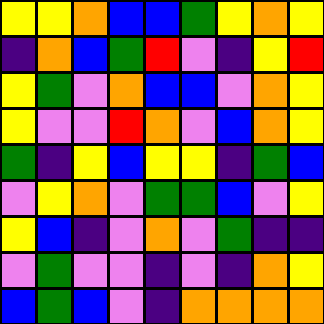[["yellow", "yellow", "orange", "blue", "blue", "green", "yellow", "orange", "yellow"], ["indigo", "orange", "blue", "green", "red", "violet", "indigo", "yellow", "red"], ["yellow", "green", "violet", "orange", "blue", "blue", "violet", "orange", "yellow"], ["yellow", "violet", "violet", "red", "orange", "violet", "blue", "orange", "yellow"], ["green", "indigo", "yellow", "blue", "yellow", "yellow", "indigo", "green", "blue"], ["violet", "yellow", "orange", "violet", "green", "green", "blue", "violet", "yellow"], ["yellow", "blue", "indigo", "violet", "orange", "violet", "green", "indigo", "indigo"], ["violet", "green", "violet", "violet", "indigo", "violet", "indigo", "orange", "yellow"], ["blue", "green", "blue", "violet", "indigo", "orange", "orange", "orange", "orange"]]